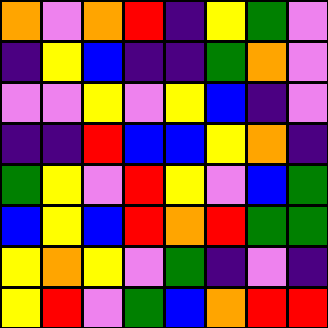[["orange", "violet", "orange", "red", "indigo", "yellow", "green", "violet"], ["indigo", "yellow", "blue", "indigo", "indigo", "green", "orange", "violet"], ["violet", "violet", "yellow", "violet", "yellow", "blue", "indigo", "violet"], ["indigo", "indigo", "red", "blue", "blue", "yellow", "orange", "indigo"], ["green", "yellow", "violet", "red", "yellow", "violet", "blue", "green"], ["blue", "yellow", "blue", "red", "orange", "red", "green", "green"], ["yellow", "orange", "yellow", "violet", "green", "indigo", "violet", "indigo"], ["yellow", "red", "violet", "green", "blue", "orange", "red", "red"]]